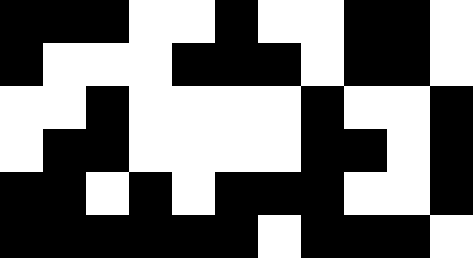[["black", "black", "black", "white", "white", "black", "white", "white", "black", "black", "white"], ["black", "white", "white", "white", "black", "black", "black", "white", "black", "black", "white"], ["white", "white", "black", "white", "white", "white", "white", "black", "white", "white", "black"], ["white", "black", "black", "white", "white", "white", "white", "black", "black", "white", "black"], ["black", "black", "white", "black", "white", "black", "black", "black", "white", "white", "black"], ["black", "black", "black", "black", "black", "black", "white", "black", "black", "black", "white"]]